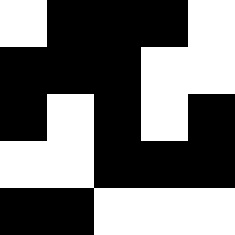[["white", "black", "black", "black", "white"], ["black", "black", "black", "white", "white"], ["black", "white", "black", "white", "black"], ["white", "white", "black", "black", "black"], ["black", "black", "white", "white", "white"]]